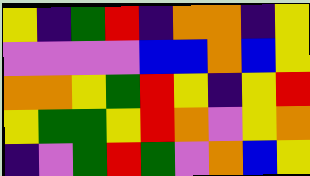[["yellow", "indigo", "green", "red", "indigo", "orange", "orange", "indigo", "yellow"], ["violet", "violet", "violet", "violet", "blue", "blue", "orange", "blue", "yellow"], ["orange", "orange", "yellow", "green", "red", "yellow", "indigo", "yellow", "red"], ["yellow", "green", "green", "yellow", "red", "orange", "violet", "yellow", "orange"], ["indigo", "violet", "green", "red", "green", "violet", "orange", "blue", "yellow"]]